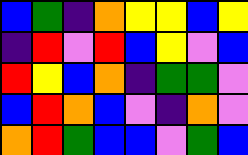[["blue", "green", "indigo", "orange", "yellow", "yellow", "blue", "yellow"], ["indigo", "red", "violet", "red", "blue", "yellow", "violet", "blue"], ["red", "yellow", "blue", "orange", "indigo", "green", "green", "violet"], ["blue", "red", "orange", "blue", "violet", "indigo", "orange", "violet"], ["orange", "red", "green", "blue", "blue", "violet", "green", "blue"]]